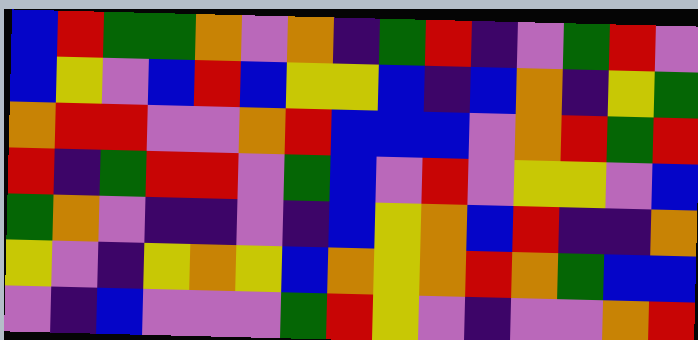[["blue", "red", "green", "green", "orange", "violet", "orange", "indigo", "green", "red", "indigo", "violet", "green", "red", "violet"], ["blue", "yellow", "violet", "blue", "red", "blue", "yellow", "yellow", "blue", "indigo", "blue", "orange", "indigo", "yellow", "green"], ["orange", "red", "red", "violet", "violet", "orange", "red", "blue", "blue", "blue", "violet", "orange", "red", "green", "red"], ["red", "indigo", "green", "red", "red", "violet", "green", "blue", "violet", "red", "violet", "yellow", "yellow", "violet", "blue"], ["green", "orange", "violet", "indigo", "indigo", "violet", "indigo", "blue", "yellow", "orange", "blue", "red", "indigo", "indigo", "orange"], ["yellow", "violet", "indigo", "yellow", "orange", "yellow", "blue", "orange", "yellow", "orange", "red", "orange", "green", "blue", "blue"], ["violet", "indigo", "blue", "violet", "violet", "violet", "green", "red", "yellow", "violet", "indigo", "violet", "violet", "orange", "red"]]